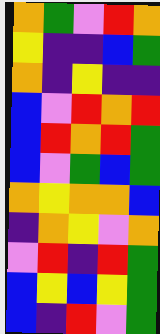[["orange", "green", "violet", "red", "orange"], ["yellow", "indigo", "indigo", "blue", "green"], ["orange", "indigo", "yellow", "indigo", "indigo"], ["blue", "violet", "red", "orange", "red"], ["blue", "red", "orange", "red", "green"], ["blue", "violet", "green", "blue", "green"], ["orange", "yellow", "orange", "orange", "blue"], ["indigo", "orange", "yellow", "violet", "orange"], ["violet", "red", "indigo", "red", "green"], ["blue", "yellow", "blue", "yellow", "green"], ["blue", "indigo", "red", "violet", "green"]]